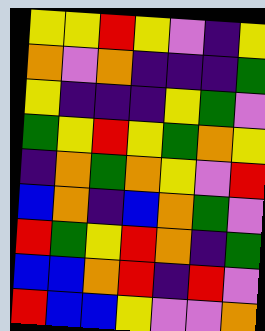[["yellow", "yellow", "red", "yellow", "violet", "indigo", "yellow"], ["orange", "violet", "orange", "indigo", "indigo", "indigo", "green"], ["yellow", "indigo", "indigo", "indigo", "yellow", "green", "violet"], ["green", "yellow", "red", "yellow", "green", "orange", "yellow"], ["indigo", "orange", "green", "orange", "yellow", "violet", "red"], ["blue", "orange", "indigo", "blue", "orange", "green", "violet"], ["red", "green", "yellow", "red", "orange", "indigo", "green"], ["blue", "blue", "orange", "red", "indigo", "red", "violet"], ["red", "blue", "blue", "yellow", "violet", "violet", "orange"]]